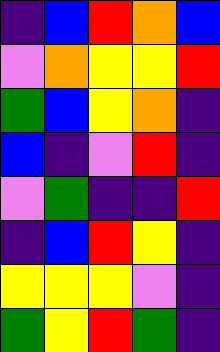[["indigo", "blue", "red", "orange", "blue"], ["violet", "orange", "yellow", "yellow", "red"], ["green", "blue", "yellow", "orange", "indigo"], ["blue", "indigo", "violet", "red", "indigo"], ["violet", "green", "indigo", "indigo", "red"], ["indigo", "blue", "red", "yellow", "indigo"], ["yellow", "yellow", "yellow", "violet", "indigo"], ["green", "yellow", "red", "green", "indigo"]]